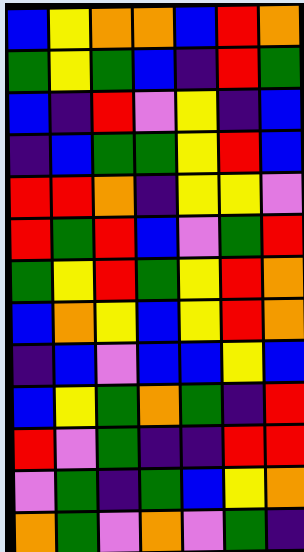[["blue", "yellow", "orange", "orange", "blue", "red", "orange"], ["green", "yellow", "green", "blue", "indigo", "red", "green"], ["blue", "indigo", "red", "violet", "yellow", "indigo", "blue"], ["indigo", "blue", "green", "green", "yellow", "red", "blue"], ["red", "red", "orange", "indigo", "yellow", "yellow", "violet"], ["red", "green", "red", "blue", "violet", "green", "red"], ["green", "yellow", "red", "green", "yellow", "red", "orange"], ["blue", "orange", "yellow", "blue", "yellow", "red", "orange"], ["indigo", "blue", "violet", "blue", "blue", "yellow", "blue"], ["blue", "yellow", "green", "orange", "green", "indigo", "red"], ["red", "violet", "green", "indigo", "indigo", "red", "red"], ["violet", "green", "indigo", "green", "blue", "yellow", "orange"], ["orange", "green", "violet", "orange", "violet", "green", "indigo"]]